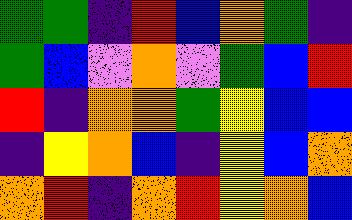[["green", "green", "indigo", "red", "blue", "orange", "green", "indigo"], ["green", "blue", "violet", "orange", "violet", "green", "blue", "red"], ["red", "indigo", "orange", "orange", "green", "yellow", "blue", "blue"], ["indigo", "yellow", "orange", "blue", "indigo", "yellow", "blue", "orange"], ["orange", "red", "indigo", "orange", "red", "yellow", "orange", "blue"]]